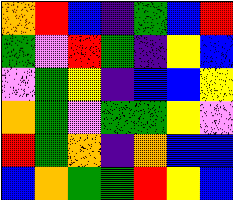[["orange", "red", "blue", "indigo", "green", "blue", "red"], ["green", "violet", "red", "green", "indigo", "yellow", "blue"], ["violet", "green", "yellow", "indigo", "blue", "blue", "yellow"], ["orange", "green", "violet", "green", "green", "yellow", "violet"], ["red", "green", "orange", "indigo", "orange", "blue", "blue"], ["blue", "orange", "green", "green", "red", "yellow", "blue"]]